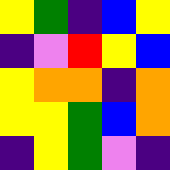[["yellow", "green", "indigo", "blue", "yellow"], ["indigo", "violet", "red", "yellow", "blue"], ["yellow", "orange", "orange", "indigo", "orange"], ["yellow", "yellow", "green", "blue", "orange"], ["indigo", "yellow", "green", "violet", "indigo"]]